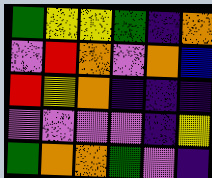[["green", "yellow", "yellow", "green", "indigo", "orange"], ["violet", "red", "orange", "violet", "orange", "blue"], ["red", "yellow", "orange", "indigo", "indigo", "indigo"], ["violet", "violet", "violet", "violet", "indigo", "yellow"], ["green", "orange", "orange", "green", "violet", "indigo"]]